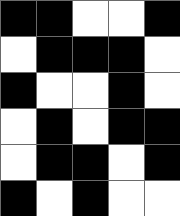[["black", "black", "white", "white", "black"], ["white", "black", "black", "black", "white"], ["black", "white", "white", "black", "white"], ["white", "black", "white", "black", "black"], ["white", "black", "black", "white", "black"], ["black", "white", "black", "white", "white"]]